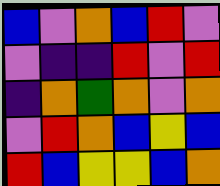[["blue", "violet", "orange", "blue", "red", "violet"], ["violet", "indigo", "indigo", "red", "violet", "red"], ["indigo", "orange", "green", "orange", "violet", "orange"], ["violet", "red", "orange", "blue", "yellow", "blue"], ["red", "blue", "yellow", "yellow", "blue", "orange"]]